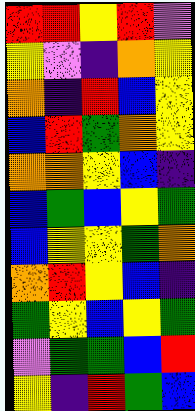[["red", "red", "yellow", "red", "violet"], ["yellow", "violet", "indigo", "orange", "yellow"], ["orange", "indigo", "red", "blue", "yellow"], ["blue", "red", "green", "orange", "yellow"], ["orange", "orange", "yellow", "blue", "indigo"], ["blue", "green", "blue", "yellow", "green"], ["blue", "yellow", "yellow", "green", "orange"], ["orange", "red", "yellow", "blue", "indigo"], ["green", "yellow", "blue", "yellow", "green"], ["violet", "green", "green", "blue", "red"], ["yellow", "indigo", "red", "green", "blue"]]